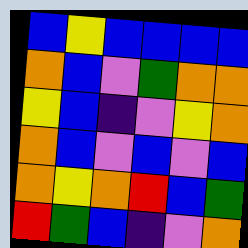[["blue", "yellow", "blue", "blue", "blue", "blue"], ["orange", "blue", "violet", "green", "orange", "orange"], ["yellow", "blue", "indigo", "violet", "yellow", "orange"], ["orange", "blue", "violet", "blue", "violet", "blue"], ["orange", "yellow", "orange", "red", "blue", "green"], ["red", "green", "blue", "indigo", "violet", "orange"]]